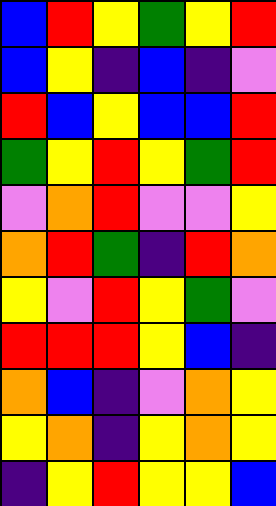[["blue", "red", "yellow", "green", "yellow", "red"], ["blue", "yellow", "indigo", "blue", "indigo", "violet"], ["red", "blue", "yellow", "blue", "blue", "red"], ["green", "yellow", "red", "yellow", "green", "red"], ["violet", "orange", "red", "violet", "violet", "yellow"], ["orange", "red", "green", "indigo", "red", "orange"], ["yellow", "violet", "red", "yellow", "green", "violet"], ["red", "red", "red", "yellow", "blue", "indigo"], ["orange", "blue", "indigo", "violet", "orange", "yellow"], ["yellow", "orange", "indigo", "yellow", "orange", "yellow"], ["indigo", "yellow", "red", "yellow", "yellow", "blue"]]